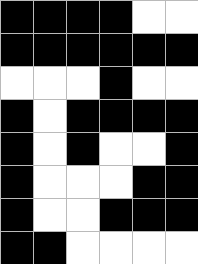[["black", "black", "black", "black", "white", "white"], ["black", "black", "black", "black", "black", "black"], ["white", "white", "white", "black", "white", "white"], ["black", "white", "black", "black", "black", "black"], ["black", "white", "black", "white", "white", "black"], ["black", "white", "white", "white", "black", "black"], ["black", "white", "white", "black", "black", "black"], ["black", "black", "white", "white", "white", "white"]]